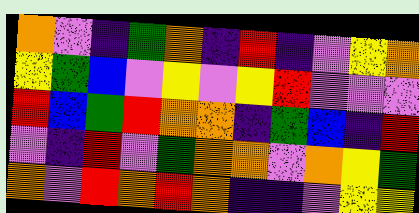[["orange", "violet", "indigo", "green", "orange", "indigo", "red", "indigo", "violet", "yellow", "orange"], ["yellow", "green", "blue", "violet", "yellow", "violet", "yellow", "red", "violet", "violet", "violet"], ["red", "blue", "green", "red", "orange", "orange", "indigo", "green", "blue", "indigo", "red"], ["violet", "indigo", "red", "violet", "green", "orange", "orange", "violet", "orange", "yellow", "green"], ["orange", "violet", "red", "orange", "red", "orange", "indigo", "indigo", "violet", "yellow", "yellow"]]